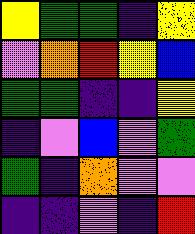[["yellow", "green", "green", "indigo", "yellow"], ["violet", "orange", "red", "yellow", "blue"], ["green", "green", "indigo", "indigo", "yellow"], ["indigo", "violet", "blue", "violet", "green"], ["green", "indigo", "orange", "violet", "violet"], ["indigo", "indigo", "violet", "indigo", "red"]]